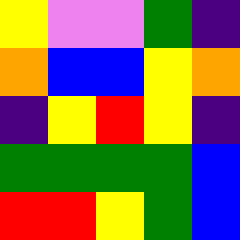[["yellow", "violet", "violet", "green", "indigo"], ["orange", "blue", "blue", "yellow", "orange"], ["indigo", "yellow", "red", "yellow", "indigo"], ["green", "green", "green", "green", "blue"], ["red", "red", "yellow", "green", "blue"]]